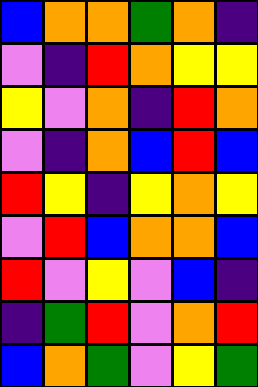[["blue", "orange", "orange", "green", "orange", "indigo"], ["violet", "indigo", "red", "orange", "yellow", "yellow"], ["yellow", "violet", "orange", "indigo", "red", "orange"], ["violet", "indigo", "orange", "blue", "red", "blue"], ["red", "yellow", "indigo", "yellow", "orange", "yellow"], ["violet", "red", "blue", "orange", "orange", "blue"], ["red", "violet", "yellow", "violet", "blue", "indigo"], ["indigo", "green", "red", "violet", "orange", "red"], ["blue", "orange", "green", "violet", "yellow", "green"]]